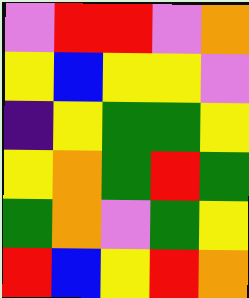[["violet", "red", "red", "violet", "orange"], ["yellow", "blue", "yellow", "yellow", "violet"], ["indigo", "yellow", "green", "green", "yellow"], ["yellow", "orange", "green", "red", "green"], ["green", "orange", "violet", "green", "yellow"], ["red", "blue", "yellow", "red", "orange"]]